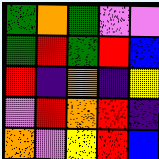[["green", "orange", "green", "violet", "violet"], ["green", "red", "green", "red", "blue"], ["red", "indigo", "orange", "indigo", "yellow"], ["violet", "red", "orange", "red", "indigo"], ["orange", "violet", "yellow", "red", "blue"]]